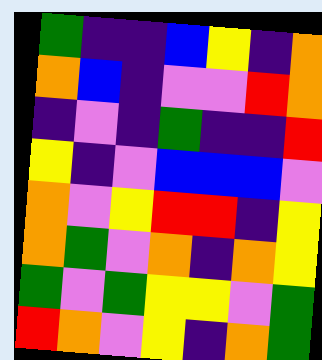[["green", "indigo", "indigo", "blue", "yellow", "indigo", "orange"], ["orange", "blue", "indigo", "violet", "violet", "red", "orange"], ["indigo", "violet", "indigo", "green", "indigo", "indigo", "red"], ["yellow", "indigo", "violet", "blue", "blue", "blue", "violet"], ["orange", "violet", "yellow", "red", "red", "indigo", "yellow"], ["orange", "green", "violet", "orange", "indigo", "orange", "yellow"], ["green", "violet", "green", "yellow", "yellow", "violet", "green"], ["red", "orange", "violet", "yellow", "indigo", "orange", "green"]]